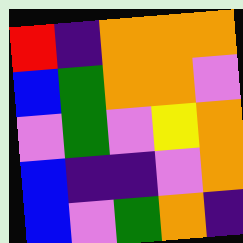[["red", "indigo", "orange", "orange", "orange"], ["blue", "green", "orange", "orange", "violet"], ["violet", "green", "violet", "yellow", "orange"], ["blue", "indigo", "indigo", "violet", "orange"], ["blue", "violet", "green", "orange", "indigo"]]